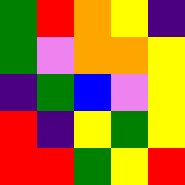[["green", "red", "orange", "yellow", "indigo"], ["green", "violet", "orange", "orange", "yellow"], ["indigo", "green", "blue", "violet", "yellow"], ["red", "indigo", "yellow", "green", "yellow"], ["red", "red", "green", "yellow", "red"]]